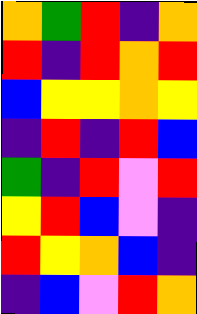[["orange", "green", "red", "indigo", "orange"], ["red", "indigo", "red", "orange", "red"], ["blue", "yellow", "yellow", "orange", "yellow"], ["indigo", "red", "indigo", "red", "blue"], ["green", "indigo", "red", "violet", "red"], ["yellow", "red", "blue", "violet", "indigo"], ["red", "yellow", "orange", "blue", "indigo"], ["indigo", "blue", "violet", "red", "orange"]]